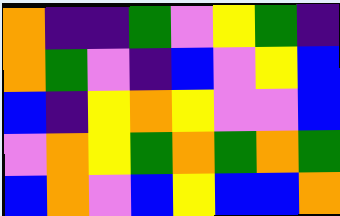[["orange", "indigo", "indigo", "green", "violet", "yellow", "green", "indigo"], ["orange", "green", "violet", "indigo", "blue", "violet", "yellow", "blue"], ["blue", "indigo", "yellow", "orange", "yellow", "violet", "violet", "blue"], ["violet", "orange", "yellow", "green", "orange", "green", "orange", "green"], ["blue", "orange", "violet", "blue", "yellow", "blue", "blue", "orange"]]